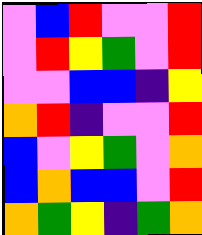[["violet", "blue", "red", "violet", "violet", "red"], ["violet", "red", "yellow", "green", "violet", "red"], ["violet", "violet", "blue", "blue", "indigo", "yellow"], ["orange", "red", "indigo", "violet", "violet", "red"], ["blue", "violet", "yellow", "green", "violet", "orange"], ["blue", "orange", "blue", "blue", "violet", "red"], ["orange", "green", "yellow", "indigo", "green", "orange"]]